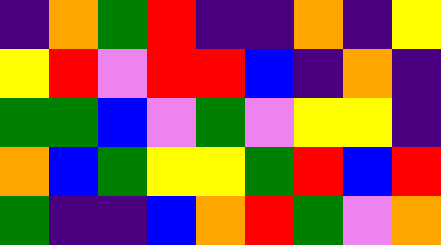[["indigo", "orange", "green", "red", "indigo", "indigo", "orange", "indigo", "yellow"], ["yellow", "red", "violet", "red", "red", "blue", "indigo", "orange", "indigo"], ["green", "green", "blue", "violet", "green", "violet", "yellow", "yellow", "indigo"], ["orange", "blue", "green", "yellow", "yellow", "green", "red", "blue", "red"], ["green", "indigo", "indigo", "blue", "orange", "red", "green", "violet", "orange"]]